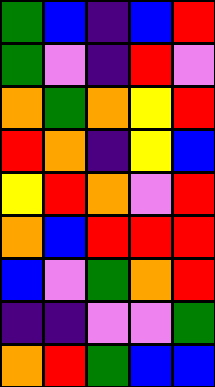[["green", "blue", "indigo", "blue", "red"], ["green", "violet", "indigo", "red", "violet"], ["orange", "green", "orange", "yellow", "red"], ["red", "orange", "indigo", "yellow", "blue"], ["yellow", "red", "orange", "violet", "red"], ["orange", "blue", "red", "red", "red"], ["blue", "violet", "green", "orange", "red"], ["indigo", "indigo", "violet", "violet", "green"], ["orange", "red", "green", "blue", "blue"]]